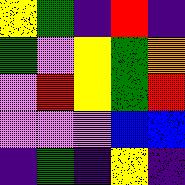[["yellow", "green", "indigo", "red", "indigo"], ["green", "violet", "yellow", "green", "orange"], ["violet", "red", "yellow", "green", "red"], ["violet", "violet", "violet", "blue", "blue"], ["indigo", "green", "indigo", "yellow", "indigo"]]